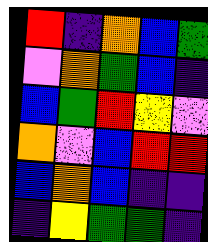[["red", "indigo", "orange", "blue", "green"], ["violet", "orange", "green", "blue", "indigo"], ["blue", "green", "red", "yellow", "violet"], ["orange", "violet", "blue", "red", "red"], ["blue", "orange", "blue", "indigo", "indigo"], ["indigo", "yellow", "green", "green", "indigo"]]